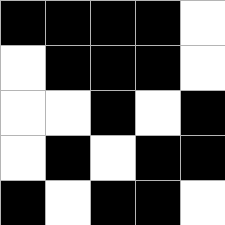[["black", "black", "black", "black", "white"], ["white", "black", "black", "black", "white"], ["white", "white", "black", "white", "black"], ["white", "black", "white", "black", "black"], ["black", "white", "black", "black", "white"]]